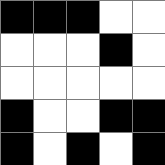[["black", "black", "black", "white", "white"], ["white", "white", "white", "black", "white"], ["white", "white", "white", "white", "white"], ["black", "white", "white", "black", "black"], ["black", "white", "black", "white", "black"]]